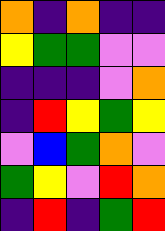[["orange", "indigo", "orange", "indigo", "indigo"], ["yellow", "green", "green", "violet", "violet"], ["indigo", "indigo", "indigo", "violet", "orange"], ["indigo", "red", "yellow", "green", "yellow"], ["violet", "blue", "green", "orange", "violet"], ["green", "yellow", "violet", "red", "orange"], ["indigo", "red", "indigo", "green", "red"]]